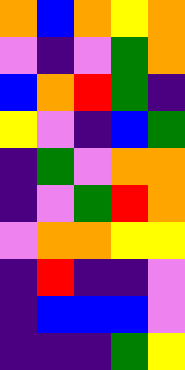[["orange", "blue", "orange", "yellow", "orange"], ["violet", "indigo", "violet", "green", "orange"], ["blue", "orange", "red", "green", "indigo"], ["yellow", "violet", "indigo", "blue", "green"], ["indigo", "green", "violet", "orange", "orange"], ["indigo", "violet", "green", "red", "orange"], ["violet", "orange", "orange", "yellow", "yellow"], ["indigo", "red", "indigo", "indigo", "violet"], ["indigo", "blue", "blue", "blue", "violet"], ["indigo", "indigo", "indigo", "green", "yellow"]]